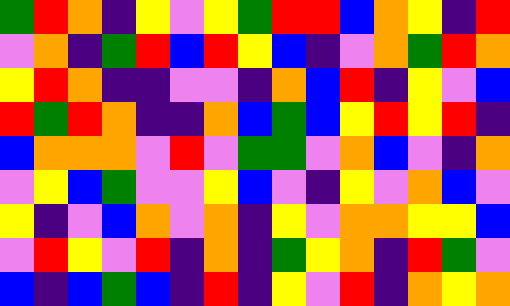[["green", "red", "orange", "indigo", "yellow", "violet", "yellow", "green", "red", "red", "blue", "orange", "yellow", "indigo", "red"], ["violet", "orange", "indigo", "green", "red", "blue", "red", "yellow", "blue", "indigo", "violet", "orange", "green", "red", "orange"], ["yellow", "red", "orange", "indigo", "indigo", "violet", "violet", "indigo", "orange", "blue", "red", "indigo", "yellow", "violet", "blue"], ["red", "green", "red", "orange", "indigo", "indigo", "orange", "blue", "green", "blue", "yellow", "red", "yellow", "red", "indigo"], ["blue", "orange", "orange", "orange", "violet", "red", "violet", "green", "green", "violet", "orange", "blue", "violet", "indigo", "orange"], ["violet", "yellow", "blue", "green", "violet", "violet", "yellow", "blue", "violet", "indigo", "yellow", "violet", "orange", "blue", "violet"], ["yellow", "indigo", "violet", "blue", "orange", "violet", "orange", "indigo", "yellow", "violet", "orange", "orange", "yellow", "yellow", "blue"], ["violet", "red", "yellow", "violet", "red", "indigo", "orange", "indigo", "green", "yellow", "orange", "indigo", "red", "green", "violet"], ["blue", "indigo", "blue", "green", "blue", "indigo", "red", "indigo", "yellow", "violet", "red", "indigo", "orange", "yellow", "orange"]]